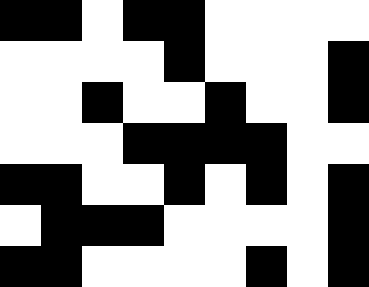[["black", "black", "white", "black", "black", "white", "white", "white", "white"], ["white", "white", "white", "white", "black", "white", "white", "white", "black"], ["white", "white", "black", "white", "white", "black", "white", "white", "black"], ["white", "white", "white", "black", "black", "black", "black", "white", "white"], ["black", "black", "white", "white", "black", "white", "black", "white", "black"], ["white", "black", "black", "black", "white", "white", "white", "white", "black"], ["black", "black", "white", "white", "white", "white", "black", "white", "black"]]